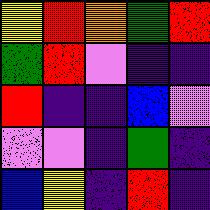[["yellow", "red", "orange", "green", "red"], ["green", "red", "violet", "indigo", "indigo"], ["red", "indigo", "indigo", "blue", "violet"], ["violet", "violet", "indigo", "green", "indigo"], ["blue", "yellow", "indigo", "red", "indigo"]]